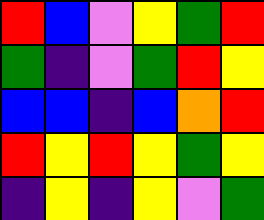[["red", "blue", "violet", "yellow", "green", "red"], ["green", "indigo", "violet", "green", "red", "yellow"], ["blue", "blue", "indigo", "blue", "orange", "red"], ["red", "yellow", "red", "yellow", "green", "yellow"], ["indigo", "yellow", "indigo", "yellow", "violet", "green"]]